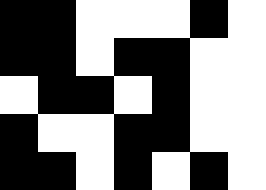[["black", "black", "white", "white", "white", "black", "white"], ["black", "black", "white", "black", "black", "white", "white"], ["white", "black", "black", "white", "black", "white", "white"], ["black", "white", "white", "black", "black", "white", "white"], ["black", "black", "white", "black", "white", "black", "white"]]